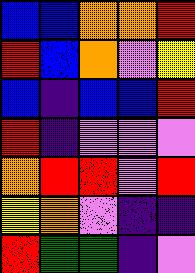[["blue", "blue", "orange", "orange", "red"], ["red", "blue", "orange", "violet", "yellow"], ["blue", "indigo", "blue", "blue", "red"], ["red", "indigo", "violet", "violet", "violet"], ["orange", "red", "red", "violet", "red"], ["yellow", "orange", "violet", "indigo", "indigo"], ["red", "green", "green", "indigo", "violet"]]